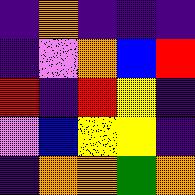[["indigo", "orange", "indigo", "indigo", "indigo"], ["indigo", "violet", "orange", "blue", "red"], ["red", "indigo", "red", "yellow", "indigo"], ["violet", "blue", "yellow", "yellow", "indigo"], ["indigo", "orange", "orange", "green", "orange"]]